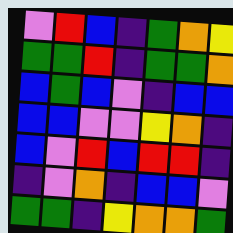[["violet", "red", "blue", "indigo", "green", "orange", "yellow"], ["green", "green", "red", "indigo", "green", "green", "orange"], ["blue", "green", "blue", "violet", "indigo", "blue", "blue"], ["blue", "blue", "violet", "violet", "yellow", "orange", "indigo"], ["blue", "violet", "red", "blue", "red", "red", "indigo"], ["indigo", "violet", "orange", "indigo", "blue", "blue", "violet"], ["green", "green", "indigo", "yellow", "orange", "orange", "green"]]